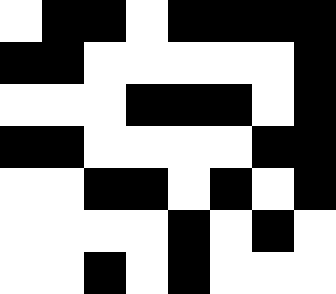[["white", "black", "black", "white", "black", "black", "black", "black"], ["black", "black", "white", "white", "white", "white", "white", "black"], ["white", "white", "white", "black", "black", "black", "white", "black"], ["black", "black", "white", "white", "white", "white", "black", "black"], ["white", "white", "black", "black", "white", "black", "white", "black"], ["white", "white", "white", "white", "black", "white", "black", "white"], ["white", "white", "black", "white", "black", "white", "white", "white"]]